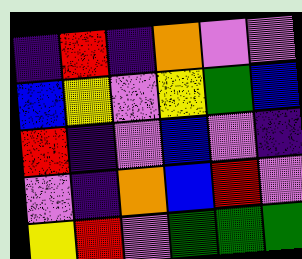[["indigo", "red", "indigo", "orange", "violet", "violet"], ["blue", "yellow", "violet", "yellow", "green", "blue"], ["red", "indigo", "violet", "blue", "violet", "indigo"], ["violet", "indigo", "orange", "blue", "red", "violet"], ["yellow", "red", "violet", "green", "green", "green"]]